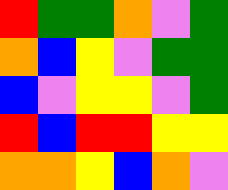[["red", "green", "green", "orange", "violet", "green"], ["orange", "blue", "yellow", "violet", "green", "green"], ["blue", "violet", "yellow", "yellow", "violet", "green"], ["red", "blue", "red", "red", "yellow", "yellow"], ["orange", "orange", "yellow", "blue", "orange", "violet"]]